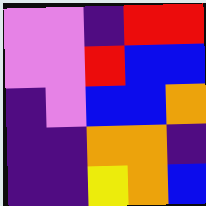[["violet", "violet", "indigo", "red", "red"], ["violet", "violet", "red", "blue", "blue"], ["indigo", "violet", "blue", "blue", "orange"], ["indigo", "indigo", "orange", "orange", "indigo"], ["indigo", "indigo", "yellow", "orange", "blue"]]